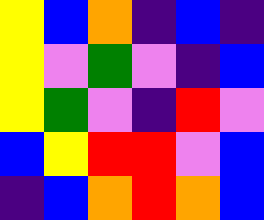[["yellow", "blue", "orange", "indigo", "blue", "indigo"], ["yellow", "violet", "green", "violet", "indigo", "blue"], ["yellow", "green", "violet", "indigo", "red", "violet"], ["blue", "yellow", "red", "red", "violet", "blue"], ["indigo", "blue", "orange", "red", "orange", "blue"]]